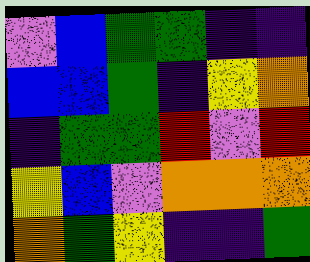[["violet", "blue", "green", "green", "indigo", "indigo"], ["blue", "blue", "green", "indigo", "yellow", "orange"], ["indigo", "green", "green", "red", "violet", "red"], ["yellow", "blue", "violet", "orange", "orange", "orange"], ["orange", "green", "yellow", "indigo", "indigo", "green"]]